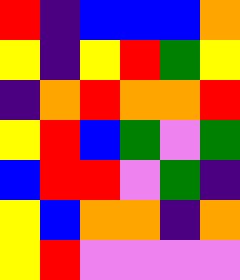[["red", "indigo", "blue", "blue", "blue", "orange"], ["yellow", "indigo", "yellow", "red", "green", "yellow"], ["indigo", "orange", "red", "orange", "orange", "red"], ["yellow", "red", "blue", "green", "violet", "green"], ["blue", "red", "red", "violet", "green", "indigo"], ["yellow", "blue", "orange", "orange", "indigo", "orange"], ["yellow", "red", "violet", "violet", "violet", "violet"]]